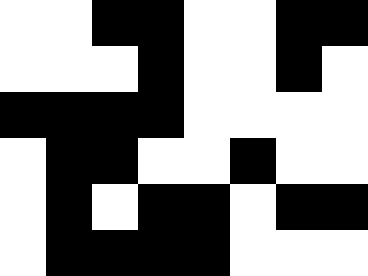[["white", "white", "black", "black", "white", "white", "black", "black"], ["white", "white", "white", "black", "white", "white", "black", "white"], ["black", "black", "black", "black", "white", "white", "white", "white"], ["white", "black", "black", "white", "white", "black", "white", "white"], ["white", "black", "white", "black", "black", "white", "black", "black"], ["white", "black", "black", "black", "black", "white", "white", "white"]]